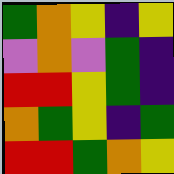[["green", "orange", "yellow", "indigo", "yellow"], ["violet", "orange", "violet", "green", "indigo"], ["red", "red", "yellow", "green", "indigo"], ["orange", "green", "yellow", "indigo", "green"], ["red", "red", "green", "orange", "yellow"]]